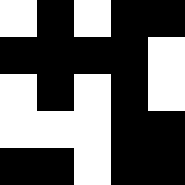[["white", "black", "white", "black", "black"], ["black", "black", "black", "black", "white"], ["white", "black", "white", "black", "white"], ["white", "white", "white", "black", "black"], ["black", "black", "white", "black", "black"]]